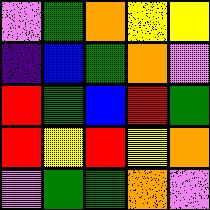[["violet", "green", "orange", "yellow", "yellow"], ["indigo", "blue", "green", "orange", "violet"], ["red", "green", "blue", "red", "green"], ["red", "yellow", "red", "yellow", "orange"], ["violet", "green", "green", "orange", "violet"]]